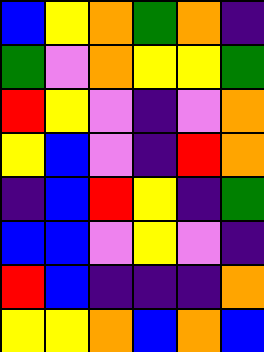[["blue", "yellow", "orange", "green", "orange", "indigo"], ["green", "violet", "orange", "yellow", "yellow", "green"], ["red", "yellow", "violet", "indigo", "violet", "orange"], ["yellow", "blue", "violet", "indigo", "red", "orange"], ["indigo", "blue", "red", "yellow", "indigo", "green"], ["blue", "blue", "violet", "yellow", "violet", "indigo"], ["red", "blue", "indigo", "indigo", "indigo", "orange"], ["yellow", "yellow", "orange", "blue", "orange", "blue"]]